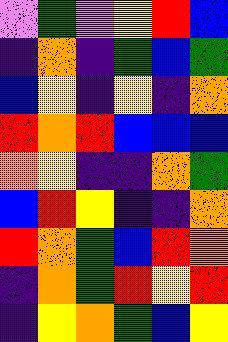[["violet", "green", "violet", "yellow", "red", "blue"], ["indigo", "orange", "indigo", "green", "blue", "green"], ["blue", "yellow", "indigo", "yellow", "indigo", "orange"], ["red", "orange", "red", "blue", "blue", "blue"], ["orange", "yellow", "indigo", "indigo", "orange", "green"], ["blue", "red", "yellow", "indigo", "indigo", "orange"], ["red", "orange", "green", "blue", "red", "orange"], ["indigo", "orange", "green", "red", "yellow", "red"], ["indigo", "yellow", "orange", "green", "blue", "yellow"]]